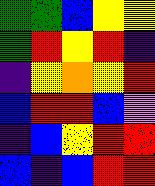[["green", "green", "blue", "yellow", "yellow"], ["green", "red", "yellow", "red", "indigo"], ["indigo", "yellow", "orange", "yellow", "red"], ["blue", "red", "red", "blue", "violet"], ["indigo", "blue", "yellow", "red", "red"], ["blue", "indigo", "blue", "red", "red"]]